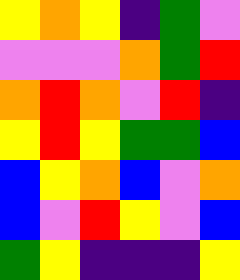[["yellow", "orange", "yellow", "indigo", "green", "violet"], ["violet", "violet", "violet", "orange", "green", "red"], ["orange", "red", "orange", "violet", "red", "indigo"], ["yellow", "red", "yellow", "green", "green", "blue"], ["blue", "yellow", "orange", "blue", "violet", "orange"], ["blue", "violet", "red", "yellow", "violet", "blue"], ["green", "yellow", "indigo", "indigo", "indigo", "yellow"]]